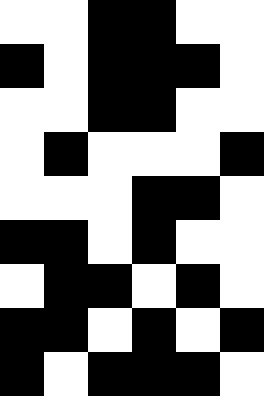[["white", "white", "black", "black", "white", "white"], ["black", "white", "black", "black", "black", "white"], ["white", "white", "black", "black", "white", "white"], ["white", "black", "white", "white", "white", "black"], ["white", "white", "white", "black", "black", "white"], ["black", "black", "white", "black", "white", "white"], ["white", "black", "black", "white", "black", "white"], ["black", "black", "white", "black", "white", "black"], ["black", "white", "black", "black", "black", "white"]]